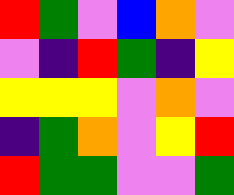[["red", "green", "violet", "blue", "orange", "violet"], ["violet", "indigo", "red", "green", "indigo", "yellow"], ["yellow", "yellow", "yellow", "violet", "orange", "violet"], ["indigo", "green", "orange", "violet", "yellow", "red"], ["red", "green", "green", "violet", "violet", "green"]]